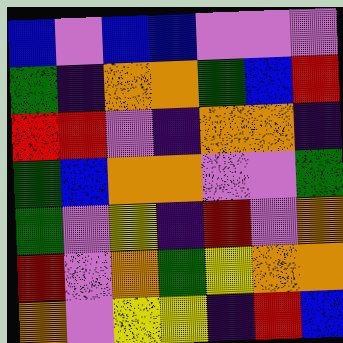[["blue", "violet", "blue", "blue", "violet", "violet", "violet"], ["green", "indigo", "orange", "orange", "green", "blue", "red"], ["red", "red", "violet", "indigo", "orange", "orange", "indigo"], ["green", "blue", "orange", "orange", "violet", "violet", "green"], ["green", "violet", "yellow", "indigo", "red", "violet", "orange"], ["red", "violet", "orange", "green", "yellow", "orange", "orange"], ["orange", "violet", "yellow", "yellow", "indigo", "red", "blue"]]